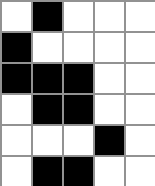[["white", "black", "white", "white", "white"], ["black", "white", "white", "white", "white"], ["black", "black", "black", "white", "white"], ["white", "black", "black", "white", "white"], ["white", "white", "white", "black", "white"], ["white", "black", "black", "white", "white"]]